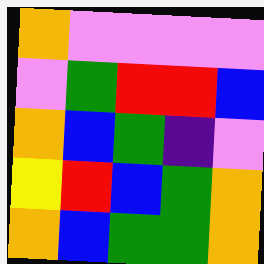[["orange", "violet", "violet", "violet", "violet"], ["violet", "green", "red", "red", "blue"], ["orange", "blue", "green", "indigo", "violet"], ["yellow", "red", "blue", "green", "orange"], ["orange", "blue", "green", "green", "orange"]]